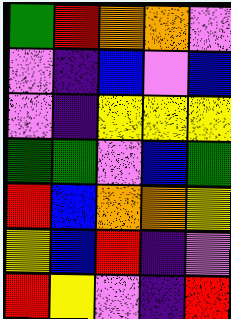[["green", "red", "orange", "orange", "violet"], ["violet", "indigo", "blue", "violet", "blue"], ["violet", "indigo", "yellow", "yellow", "yellow"], ["green", "green", "violet", "blue", "green"], ["red", "blue", "orange", "orange", "yellow"], ["yellow", "blue", "red", "indigo", "violet"], ["red", "yellow", "violet", "indigo", "red"]]